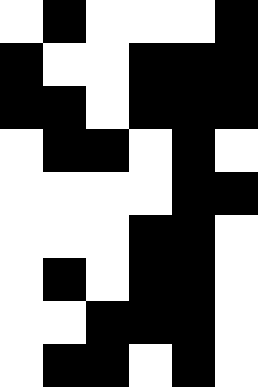[["white", "black", "white", "white", "white", "black"], ["black", "white", "white", "black", "black", "black"], ["black", "black", "white", "black", "black", "black"], ["white", "black", "black", "white", "black", "white"], ["white", "white", "white", "white", "black", "black"], ["white", "white", "white", "black", "black", "white"], ["white", "black", "white", "black", "black", "white"], ["white", "white", "black", "black", "black", "white"], ["white", "black", "black", "white", "black", "white"]]